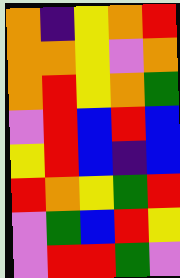[["orange", "indigo", "yellow", "orange", "red"], ["orange", "orange", "yellow", "violet", "orange"], ["orange", "red", "yellow", "orange", "green"], ["violet", "red", "blue", "red", "blue"], ["yellow", "red", "blue", "indigo", "blue"], ["red", "orange", "yellow", "green", "red"], ["violet", "green", "blue", "red", "yellow"], ["violet", "red", "red", "green", "violet"]]